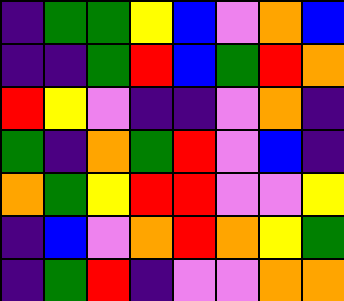[["indigo", "green", "green", "yellow", "blue", "violet", "orange", "blue"], ["indigo", "indigo", "green", "red", "blue", "green", "red", "orange"], ["red", "yellow", "violet", "indigo", "indigo", "violet", "orange", "indigo"], ["green", "indigo", "orange", "green", "red", "violet", "blue", "indigo"], ["orange", "green", "yellow", "red", "red", "violet", "violet", "yellow"], ["indigo", "blue", "violet", "orange", "red", "orange", "yellow", "green"], ["indigo", "green", "red", "indigo", "violet", "violet", "orange", "orange"]]